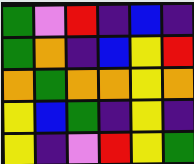[["green", "violet", "red", "indigo", "blue", "indigo"], ["green", "orange", "indigo", "blue", "yellow", "red"], ["orange", "green", "orange", "orange", "yellow", "orange"], ["yellow", "blue", "green", "indigo", "yellow", "indigo"], ["yellow", "indigo", "violet", "red", "yellow", "green"]]